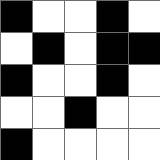[["black", "white", "white", "black", "white"], ["white", "black", "white", "black", "black"], ["black", "white", "white", "black", "white"], ["white", "white", "black", "white", "white"], ["black", "white", "white", "white", "white"]]